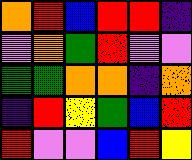[["orange", "red", "blue", "red", "red", "indigo"], ["violet", "orange", "green", "red", "violet", "violet"], ["green", "green", "orange", "orange", "indigo", "orange"], ["indigo", "red", "yellow", "green", "blue", "red"], ["red", "violet", "violet", "blue", "red", "yellow"]]